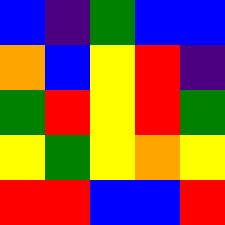[["blue", "indigo", "green", "blue", "blue"], ["orange", "blue", "yellow", "red", "indigo"], ["green", "red", "yellow", "red", "green"], ["yellow", "green", "yellow", "orange", "yellow"], ["red", "red", "blue", "blue", "red"]]